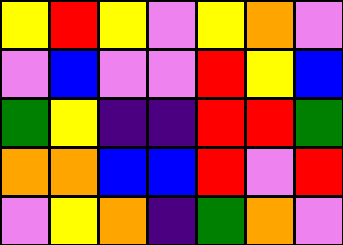[["yellow", "red", "yellow", "violet", "yellow", "orange", "violet"], ["violet", "blue", "violet", "violet", "red", "yellow", "blue"], ["green", "yellow", "indigo", "indigo", "red", "red", "green"], ["orange", "orange", "blue", "blue", "red", "violet", "red"], ["violet", "yellow", "orange", "indigo", "green", "orange", "violet"]]